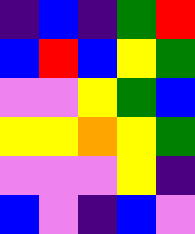[["indigo", "blue", "indigo", "green", "red"], ["blue", "red", "blue", "yellow", "green"], ["violet", "violet", "yellow", "green", "blue"], ["yellow", "yellow", "orange", "yellow", "green"], ["violet", "violet", "violet", "yellow", "indigo"], ["blue", "violet", "indigo", "blue", "violet"]]